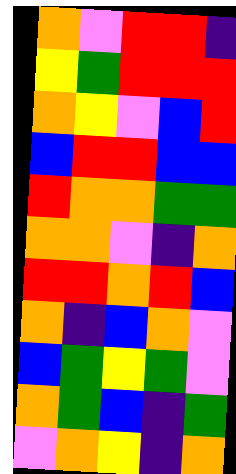[["orange", "violet", "red", "red", "indigo"], ["yellow", "green", "red", "red", "red"], ["orange", "yellow", "violet", "blue", "red"], ["blue", "red", "red", "blue", "blue"], ["red", "orange", "orange", "green", "green"], ["orange", "orange", "violet", "indigo", "orange"], ["red", "red", "orange", "red", "blue"], ["orange", "indigo", "blue", "orange", "violet"], ["blue", "green", "yellow", "green", "violet"], ["orange", "green", "blue", "indigo", "green"], ["violet", "orange", "yellow", "indigo", "orange"]]